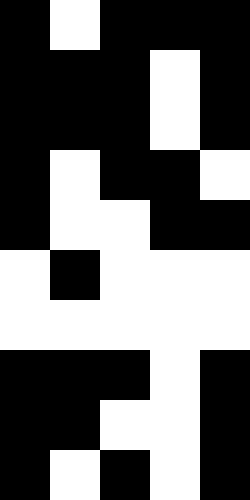[["black", "white", "black", "black", "black"], ["black", "black", "black", "white", "black"], ["black", "black", "black", "white", "black"], ["black", "white", "black", "black", "white"], ["black", "white", "white", "black", "black"], ["white", "black", "white", "white", "white"], ["white", "white", "white", "white", "white"], ["black", "black", "black", "white", "black"], ["black", "black", "white", "white", "black"], ["black", "white", "black", "white", "black"]]